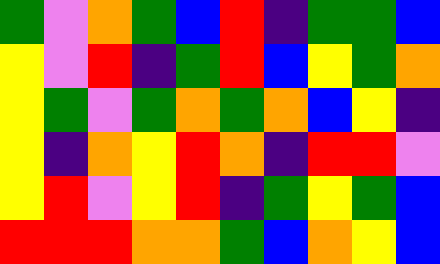[["green", "violet", "orange", "green", "blue", "red", "indigo", "green", "green", "blue"], ["yellow", "violet", "red", "indigo", "green", "red", "blue", "yellow", "green", "orange"], ["yellow", "green", "violet", "green", "orange", "green", "orange", "blue", "yellow", "indigo"], ["yellow", "indigo", "orange", "yellow", "red", "orange", "indigo", "red", "red", "violet"], ["yellow", "red", "violet", "yellow", "red", "indigo", "green", "yellow", "green", "blue"], ["red", "red", "red", "orange", "orange", "green", "blue", "orange", "yellow", "blue"]]